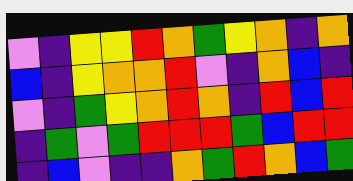[["violet", "indigo", "yellow", "yellow", "red", "orange", "green", "yellow", "orange", "indigo", "orange"], ["blue", "indigo", "yellow", "orange", "orange", "red", "violet", "indigo", "orange", "blue", "indigo"], ["violet", "indigo", "green", "yellow", "orange", "red", "orange", "indigo", "red", "blue", "red"], ["indigo", "green", "violet", "green", "red", "red", "red", "green", "blue", "red", "red"], ["indigo", "blue", "violet", "indigo", "indigo", "orange", "green", "red", "orange", "blue", "green"]]